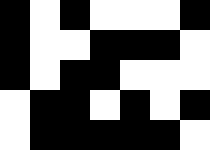[["black", "white", "black", "white", "white", "white", "black"], ["black", "white", "white", "black", "black", "black", "white"], ["black", "white", "black", "black", "white", "white", "white"], ["white", "black", "black", "white", "black", "white", "black"], ["white", "black", "black", "black", "black", "black", "white"]]